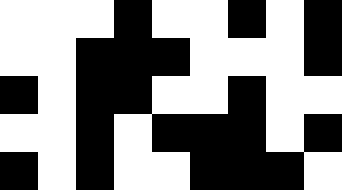[["white", "white", "white", "black", "white", "white", "black", "white", "black"], ["white", "white", "black", "black", "black", "white", "white", "white", "black"], ["black", "white", "black", "black", "white", "white", "black", "white", "white"], ["white", "white", "black", "white", "black", "black", "black", "white", "black"], ["black", "white", "black", "white", "white", "black", "black", "black", "white"]]